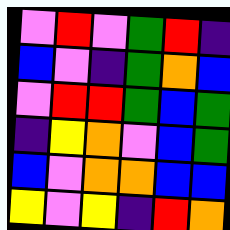[["violet", "red", "violet", "green", "red", "indigo"], ["blue", "violet", "indigo", "green", "orange", "blue"], ["violet", "red", "red", "green", "blue", "green"], ["indigo", "yellow", "orange", "violet", "blue", "green"], ["blue", "violet", "orange", "orange", "blue", "blue"], ["yellow", "violet", "yellow", "indigo", "red", "orange"]]